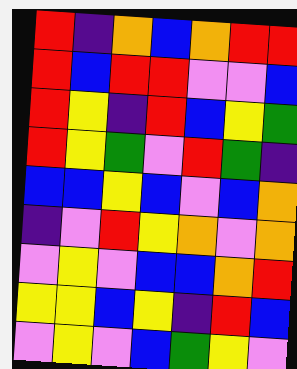[["red", "indigo", "orange", "blue", "orange", "red", "red"], ["red", "blue", "red", "red", "violet", "violet", "blue"], ["red", "yellow", "indigo", "red", "blue", "yellow", "green"], ["red", "yellow", "green", "violet", "red", "green", "indigo"], ["blue", "blue", "yellow", "blue", "violet", "blue", "orange"], ["indigo", "violet", "red", "yellow", "orange", "violet", "orange"], ["violet", "yellow", "violet", "blue", "blue", "orange", "red"], ["yellow", "yellow", "blue", "yellow", "indigo", "red", "blue"], ["violet", "yellow", "violet", "blue", "green", "yellow", "violet"]]